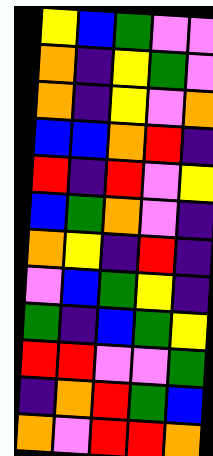[["yellow", "blue", "green", "violet", "violet"], ["orange", "indigo", "yellow", "green", "violet"], ["orange", "indigo", "yellow", "violet", "orange"], ["blue", "blue", "orange", "red", "indigo"], ["red", "indigo", "red", "violet", "yellow"], ["blue", "green", "orange", "violet", "indigo"], ["orange", "yellow", "indigo", "red", "indigo"], ["violet", "blue", "green", "yellow", "indigo"], ["green", "indigo", "blue", "green", "yellow"], ["red", "red", "violet", "violet", "green"], ["indigo", "orange", "red", "green", "blue"], ["orange", "violet", "red", "red", "orange"]]